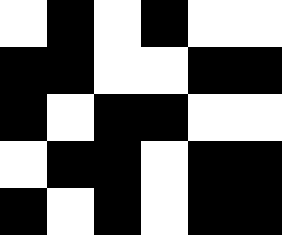[["white", "black", "white", "black", "white", "white"], ["black", "black", "white", "white", "black", "black"], ["black", "white", "black", "black", "white", "white"], ["white", "black", "black", "white", "black", "black"], ["black", "white", "black", "white", "black", "black"]]